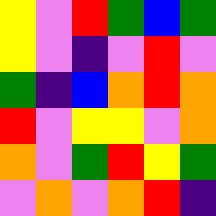[["yellow", "violet", "red", "green", "blue", "green"], ["yellow", "violet", "indigo", "violet", "red", "violet"], ["green", "indigo", "blue", "orange", "red", "orange"], ["red", "violet", "yellow", "yellow", "violet", "orange"], ["orange", "violet", "green", "red", "yellow", "green"], ["violet", "orange", "violet", "orange", "red", "indigo"]]